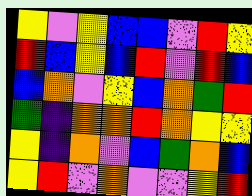[["yellow", "violet", "yellow", "blue", "blue", "violet", "red", "yellow"], ["red", "blue", "yellow", "blue", "red", "violet", "red", "blue"], ["blue", "orange", "violet", "yellow", "blue", "orange", "green", "red"], ["green", "indigo", "orange", "orange", "red", "orange", "yellow", "yellow"], ["yellow", "indigo", "orange", "violet", "blue", "green", "orange", "blue"], ["yellow", "red", "violet", "orange", "violet", "violet", "yellow", "red"]]